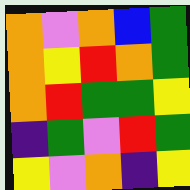[["orange", "violet", "orange", "blue", "green"], ["orange", "yellow", "red", "orange", "green"], ["orange", "red", "green", "green", "yellow"], ["indigo", "green", "violet", "red", "green"], ["yellow", "violet", "orange", "indigo", "yellow"]]